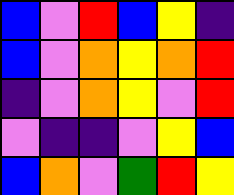[["blue", "violet", "red", "blue", "yellow", "indigo"], ["blue", "violet", "orange", "yellow", "orange", "red"], ["indigo", "violet", "orange", "yellow", "violet", "red"], ["violet", "indigo", "indigo", "violet", "yellow", "blue"], ["blue", "orange", "violet", "green", "red", "yellow"]]